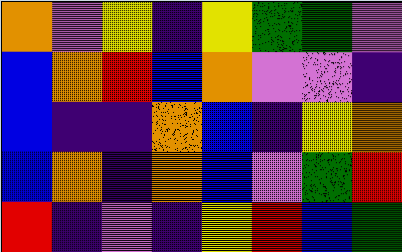[["orange", "violet", "yellow", "indigo", "yellow", "green", "green", "violet"], ["blue", "orange", "red", "blue", "orange", "violet", "violet", "indigo"], ["blue", "indigo", "indigo", "orange", "blue", "indigo", "yellow", "orange"], ["blue", "orange", "indigo", "orange", "blue", "violet", "green", "red"], ["red", "indigo", "violet", "indigo", "yellow", "red", "blue", "green"]]